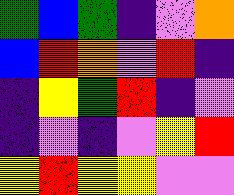[["green", "blue", "green", "indigo", "violet", "orange"], ["blue", "red", "orange", "violet", "red", "indigo"], ["indigo", "yellow", "green", "red", "indigo", "violet"], ["indigo", "violet", "indigo", "violet", "yellow", "red"], ["yellow", "red", "yellow", "yellow", "violet", "violet"]]